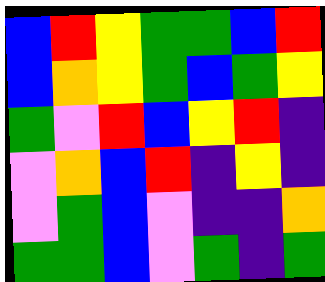[["blue", "red", "yellow", "green", "green", "blue", "red"], ["blue", "orange", "yellow", "green", "blue", "green", "yellow"], ["green", "violet", "red", "blue", "yellow", "red", "indigo"], ["violet", "orange", "blue", "red", "indigo", "yellow", "indigo"], ["violet", "green", "blue", "violet", "indigo", "indigo", "orange"], ["green", "green", "blue", "violet", "green", "indigo", "green"]]